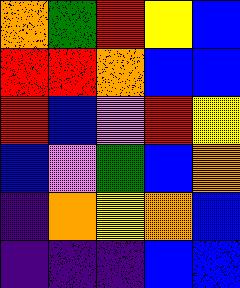[["orange", "green", "red", "yellow", "blue"], ["red", "red", "orange", "blue", "blue"], ["red", "blue", "violet", "red", "yellow"], ["blue", "violet", "green", "blue", "orange"], ["indigo", "orange", "yellow", "orange", "blue"], ["indigo", "indigo", "indigo", "blue", "blue"]]